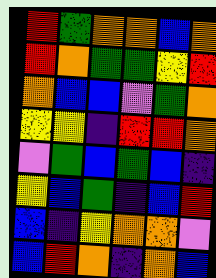[["red", "green", "orange", "orange", "blue", "orange"], ["red", "orange", "green", "green", "yellow", "red"], ["orange", "blue", "blue", "violet", "green", "orange"], ["yellow", "yellow", "indigo", "red", "red", "orange"], ["violet", "green", "blue", "green", "blue", "indigo"], ["yellow", "blue", "green", "indigo", "blue", "red"], ["blue", "indigo", "yellow", "orange", "orange", "violet"], ["blue", "red", "orange", "indigo", "orange", "blue"]]